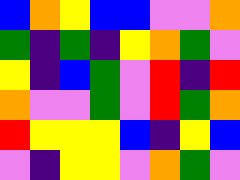[["blue", "orange", "yellow", "blue", "blue", "violet", "violet", "orange"], ["green", "indigo", "green", "indigo", "yellow", "orange", "green", "violet"], ["yellow", "indigo", "blue", "green", "violet", "red", "indigo", "red"], ["orange", "violet", "violet", "green", "violet", "red", "green", "orange"], ["red", "yellow", "yellow", "yellow", "blue", "indigo", "yellow", "blue"], ["violet", "indigo", "yellow", "yellow", "violet", "orange", "green", "violet"]]